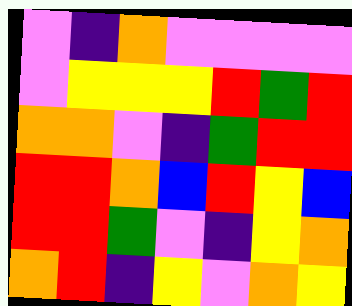[["violet", "indigo", "orange", "violet", "violet", "violet", "violet"], ["violet", "yellow", "yellow", "yellow", "red", "green", "red"], ["orange", "orange", "violet", "indigo", "green", "red", "red"], ["red", "red", "orange", "blue", "red", "yellow", "blue"], ["red", "red", "green", "violet", "indigo", "yellow", "orange"], ["orange", "red", "indigo", "yellow", "violet", "orange", "yellow"]]